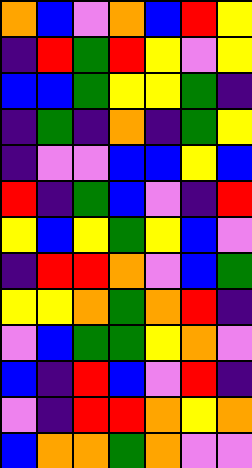[["orange", "blue", "violet", "orange", "blue", "red", "yellow"], ["indigo", "red", "green", "red", "yellow", "violet", "yellow"], ["blue", "blue", "green", "yellow", "yellow", "green", "indigo"], ["indigo", "green", "indigo", "orange", "indigo", "green", "yellow"], ["indigo", "violet", "violet", "blue", "blue", "yellow", "blue"], ["red", "indigo", "green", "blue", "violet", "indigo", "red"], ["yellow", "blue", "yellow", "green", "yellow", "blue", "violet"], ["indigo", "red", "red", "orange", "violet", "blue", "green"], ["yellow", "yellow", "orange", "green", "orange", "red", "indigo"], ["violet", "blue", "green", "green", "yellow", "orange", "violet"], ["blue", "indigo", "red", "blue", "violet", "red", "indigo"], ["violet", "indigo", "red", "red", "orange", "yellow", "orange"], ["blue", "orange", "orange", "green", "orange", "violet", "violet"]]